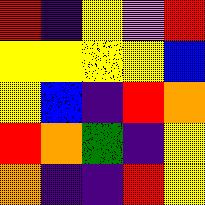[["red", "indigo", "yellow", "violet", "red"], ["yellow", "yellow", "yellow", "yellow", "blue"], ["yellow", "blue", "indigo", "red", "orange"], ["red", "orange", "green", "indigo", "yellow"], ["orange", "indigo", "indigo", "red", "yellow"]]